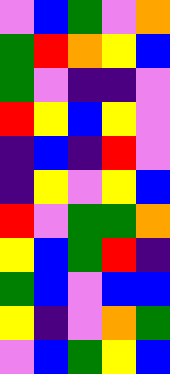[["violet", "blue", "green", "violet", "orange"], ["green", "red", "orange", "yellow", "blue"], ["green", "violet", "indigo", "indigo", "violet"], ["red", "yellow", "blue", "yellow", "violet"], ["indigo", "blue", "indigo", "red", "violet"], ["indigo", "yellow", "violet", "yellow", "blue"], ["red", "violet", "green", "green", "orange"], ["yellow", "blue", "green", "red", "indigo"], ["green", "blue", "violet", "blue", "blue"], ["yellow", "indigo", "violet", "orange", "green"], ["violet", "blue", "green", "yellow", "blue"]]